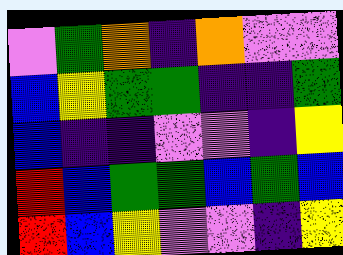[["violet", "green", "orange", "indigo", "orange", "violet", "violet"], ["blue", "yellow", "green", "green", "indigo", "indigo", "green"], ["blue", "indigo", "indigo", "violet", "violet", "indigo", "yellow"], ["red", "blue", "green", "green", "blue", "green", "blue"], ["red", "blue", "yellow", "violet", "violet", "indigo", "yellow"]]